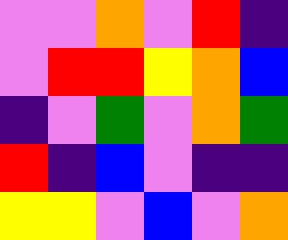[["violet", "violet", "orange", "violet", "red", "indigo"], ["violet", "red", "red", "yellow", "orange", "blue"], ["indigo", "violet", "green", "violet", "orange", "green"], ["red", "indigo", "blue", "violet", "indigo", "indigo"], ["yellow", "yellow", "violet", "blue", "violet", "orange"]]